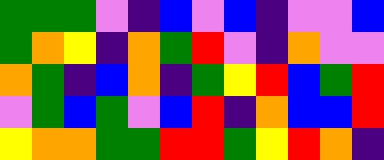[["green", "green", "green", "violet", "indigo", "blue", "violet", "blue", "indigo", "violet", "violet", "blue"], ["green", "orange", "yellow", "indigo", "orange", "green", "red", "violet", "indigo", "orange", "violet", "violet"], ["orange", "green", "indigo", "blue", "orange", "indigo", "green", "yellow", "red", "blue", "green", "red"], ["violet", "green", "blue", "green", "violet", "blue", "red", "indigo", "orange", "blue", "blue", "red"], ["yellow", "orange", "orange", "green", "green", "red", "red", "green", "yellow", "red", "orange", "indigo"]]